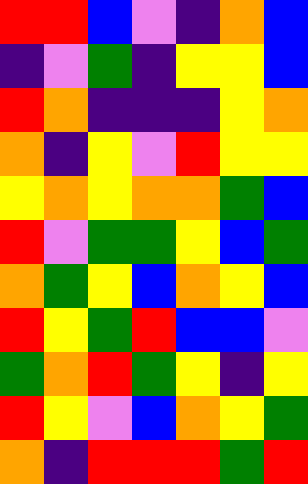[["red", "red", "blue", "violet", "indigo", "orange", "blue"], ["indigo", "violet", "green", "indigo", "yellow", "yellow", "blue"], ["red", "orange", "indigo", "indigo", "indigo", "yellow", "orange"], ["orange", "indigo", "yellow", "violet", "red", "yellow", "yellow"], ["yellow", "orange", "yellow", "orange", "orange", "green", "blue"], ["red", "violet", "green", "green", "yellow", "blue", "green"], ["orange", "green", "yellow", "blue", "orange", "yellow", "blue"], ["red", "yellow", "green", "red", "blue", "blue", "violet"], ["green", "orange", "red", "green", "yellow", "indigo", "yellow"], ["red", "yellow", "violet", "blue", "orange", "yellow", "green"], ["orange", "indigo", "red", "red", "red", "green", "red"]]